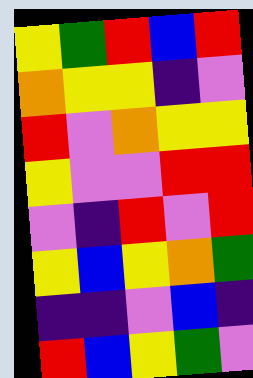[["yellow", "green", "red", "blue", "red"], ["orange", "yellow", "yellow", "indigo", "violet"], ["red", "violet", "orange", "yellow", "yellow"], ["yellow", "violet", "violet", "red", "red"], ["violet", "indigo", "red", "violet", "red"], ["yellow", "blue", "yellow", "orange", "green"], ["indigo", "indigo", "violet", "blue", "indigo"], ["red", "blue", "yellow", "green", "violet"]]